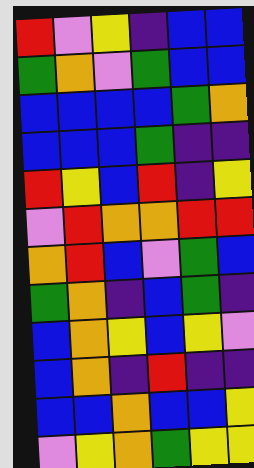[["red", "violet", "yellow", "indigo", "blue", "blue"], ["green", "orange", "violet", "green", "blue", "blue"], ["blue", "blue", "blue", "blue", "green", "orange"], ["blue", "blue", "blue", "green", "indigo", "indigo"], ["red", "yellow", "blue", "red", "indigo", "yellow"], ["violet", "red", "orange", "orange", "red", "red"], ["orange", "red", "blue", "violet", "green", "blue"], ["green", "orange", "indigo", "blue", "green", "indigo"], ["blue", "orange", "yellow", "blue", "yellow", "violet"], ["blue", "orange", "indigo", "red", "indigo", "indigo"], ["blue", "blue", "orange", "blue", "blue", "yellow"], ["violet", "yellow", "orange", "green", "yellow", "yellow"]]